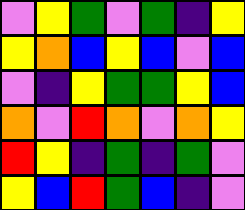[["violet", "yellow", "green", "violet", "green", "indigo", "yellow"], ["yellow", "orange", "blue", "yellow", "blue", "violet", "blue"], ["violet", "indigo", "yellow", "green", "green", "yellow", "blue"], ["orange", "violet", "red", "orange", "violet", "orange", "yellow"], ["red", "yellow", "indigo", "green", "indigo", "green", "violet"], ["yellow", "blue", "red", "green", "blue", "indigo", "violet"]]